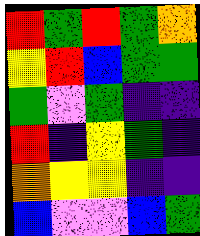[["red", "green", "red", "green", "orange"], ["yellow", "red", "blue", "green", "green"], ["green", "violet", "green", "indigo", "indigo"], ["red", "indigo", "yellow", "green", "indigo"], ["orange", "yellow", "yellow", "indigo", "indigo"], ["blue", "violet", "violet", "blue", "green"]]